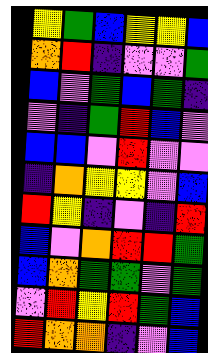[["yellow", "green", "blue", "yellow", "yellow", "blue"], ["orange", "red", "indigo", "violet", "violet", "green"], ["blue", "violet", "green", "blue", "green", "indigo"], ["violet", "indigo", "green", "red", "blue", "violet"], ["blue", "blue", "violet", "red", "violet", "violet"], ["indigo", "orange", "yellow", "yellow", "violet", "blue"], ["red", "yellow", "indigo", "violet", "indigo", "red"], ["blue", "violet", "orange", "red", "red", "green"], ["blue", "orange", "green", "green", "violet", "green"], ["violet", "red", "yellow", "red", "green", "blue"], ["red", "orange", "orange", "indigo", "violet", "blue"]]